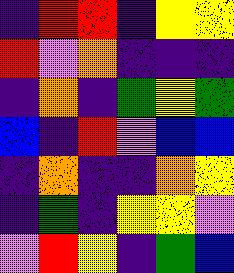[["indigo", "red", "red", "indigo", "yellow", "yellow"], ["red", "violet", "orange", "indigo", "indigo", "indigo"], ["indigo", "orange", "indigo", "green", "yellow", "green"], ["blue", "indigo", "red", "violet", "blue", "blue"], ["indigo", "orange", "indigo", "indigo", "orange", "yellow"], ["indigo", "green", "indigo", "yellow", "yellow", "violet"], ["violet", "red", "yellow", "indigo", "green", "blue"]]